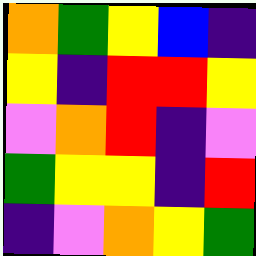[["orange", "green", "yellow", "blue", "indigo"], ["yellow", "indigo", "red", "red", "yellow"], ["violet", "orange", "red", "indigo", "violet"], ["green", "yellow", "yellow", "indigo", "red"], ["indigo", "violet", "orange", "yellow", "green"]]